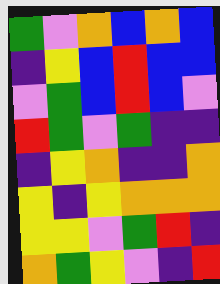[["green", "violet", "orange", "blue", "orange", "blue"], ["indigo", "yellow", "blue", "red", "blue", "blue"], ["violet", "green", "blue", "red", "blue", "violet"], ["red", "green", "violet", "green", "indigo", "indigo"], ["indigo", "yellow", "orange", "indigo", "indigo", "orange"], ["yellow", "indigo", "yellow", "orange", "orange", "orange"], ["yellow", "yellow", "violet", "green", "red", "indigo"], ["orange", "green", "yellow", "violet", "indigo", "red"]]